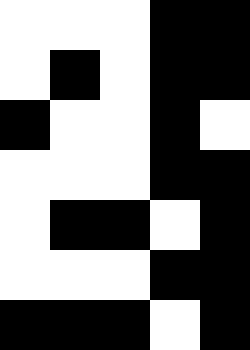[["white", "white", "white", "black", "black"], ["white", "black", "white", "black", "black"], ["black", "white", "white", "black", "white"], ["white", "white", "white", "black", "black"], ["white", "black", "black", "white", "black"], ["white", "white", "white", "black", "black"], ["black", "black", "black", "white", "black"]]